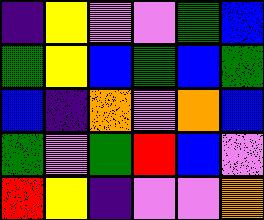[["indigo", "yellow", "violet", "violet", "green", "blue"], ["green", "yellow", "blue", "green", "blue", "green"], ["blue", "indigo", "orange", "violet", "orange", "blue"], ["green", "violet", "green", "red", "blue", "violet"], ["red", "yellow", "indigo", "violet", "violet", "orange"]]